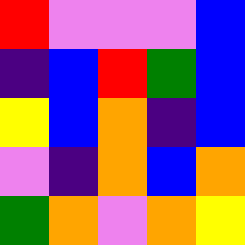[["red", "violet", "violet", "violet", "blue"], ["indigo", "blue", "red", "green", "blue"], ["yellow", "blue", "orange", "indigo", "blue"], ["violet", "indigo", "orange", "blue", "orange"], ["green", "orange", "violet", "orange", "yellow"]]